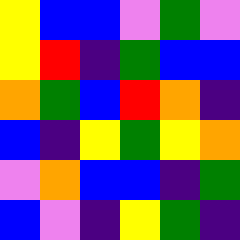[["yellow", "blue", "blue", "violet", "green", "violet"], ["yellow", "red", "indigo", "green", "blue", "blue"], ["orange", "green", "blue", "red", "orange", "indigo"], ["blue", "indigo", "yellow", "green", "yellow", "orange"], ["violet", "orange", "blue", "blue", "indigo", "green"], ["blue", "violet", "indigo", "yellow", "green", "indigo"]]